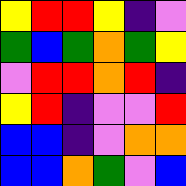[["yellow", "red", "red", "yellow", "indigo", "violet"], ["green", "blue", "green", "orange", "green", "yellow"], ["violet", "red", "red", "orange", "red", "indigo"], ["yellow", "red", "indigo", "violet", "violet", "red"], ["blue", "blue", "indigo", "violet", "orange", "orange"], ["blue", "blue", "orange", "green", "violet", "blue"]]